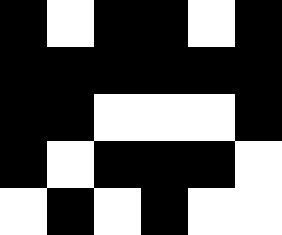[["black", "white", "black", "black", "white", "black"], ["black", "black", "black", "black", "black", "black"], ["black", "black", "white", "white", "white", "black"], ["black", "white", "black", "black", "black", "white"], ["white", "black", "white", "black", "white", "white"]]